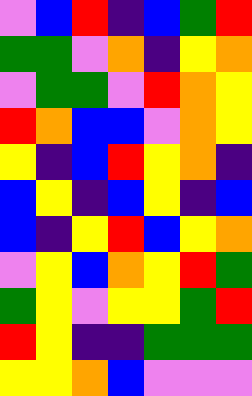[["violet", "blue", "red", "indigo", "blue", "green", "red"], ["green", "green", "violet", "orange", "indigo", "yellow", "orange"], ["violet", "green", "green", "violet", "red", "orange", "yellow"], ["red", "orange", "blue", "blue", "violet", "orange", "yellow"], ["yellow", "indigo", "blue", "red", "yellow", "orange", "indigo"], ["blue", "yellow", "indigo", "blue", "yellow", "indigo", "blue"], ["blue", "indigo", "yellow", "red", "blue", "yellow", "orange"], ["violet", "yellow", "blue", "orange", "yellow", "red", "green"], ["green", "yellow", "violet", "yellow", "yellow", "green", "red"], ["red", "yellow", "indigo", "indigo", "green", "green", "green"], ["yellow", "yellow", "orange", "blue", "violet", "violet", "violet"]]